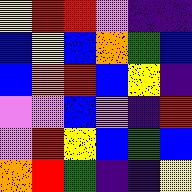[["yellow", "red", "red", "violet", "indigo", "indigo"], ["blue", "yellow", "blue", "orange", "green", "blue"], ["blue", "orange", "red", "blue", "yellow", "indigo"], ["violet", "violet", "blue", "violet", "indigo", "red"], ["violet", "red", "yellow", "blue", "green", "blue"], ["orange", "red", "green", "indigo", "indigo", "yellow"]]